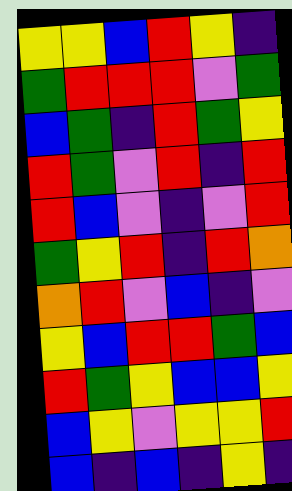[["yellow", "yellow", "blue", "red", "yellow", "indigo"], ["green", "red", "red", "red", "violet", "green"], ["blue", "green", "indigo", "red", "green", "yellow"], ["red", "green", "violet", "red", "indigo", "red"], ["red", "blue", "violet", "indigo", "violet", "red"], ["green", "yellow", "red", "indigo", "red", "orange"], ["orange", "red", "violet", "blue", "indigo", "violet"], ["yellow", "blue", "red", "red", "green", "blue"], ["red", "green", "yellow", "blue", "blue", "yellow"], ["blue", "yellow", "violet", "yellow", "yellow", "red"], ["blue", "indigo", "blue", "indigo", "yellow", "indigo"]]